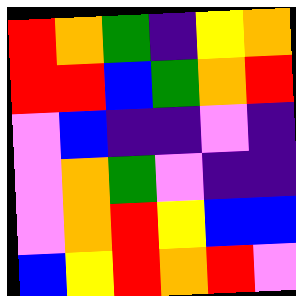[["red", "orange", "green", "indigo", "yellow", "orange"], ["red", "red", "blue", "green", "orange", "red"], ["violet", "blue", "indigo", "indigo", "violet", "indigo"], ["violet", "orange", "green", "violet", "indigo", "indigo"], ["violet", "orange", "red", "yellow", "blue", "blue"], ["blue", "yellow", "red", "orange", "red", "violet"]]